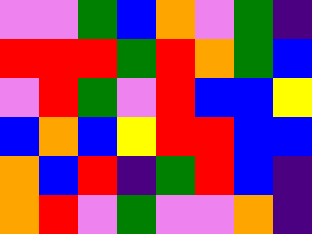[["violet", "violet", "green", "blue", "orange", "violet", "green", "indigo"], ["red", "red", "red", "green", "red", "orange", "green", "blue"], ["violet", "red", "green", "violet", "red", "blue", "blue", "yellow"], ["blue", "orange", "blue", "yellow", "red", "red", "blue", "blue"], ["orange", "blue", "red", "indigo", "green", "red", "blue", "indigo"], ["orange", "red", "violet", "green", "violet", "violet", "orange", "indigo"]]